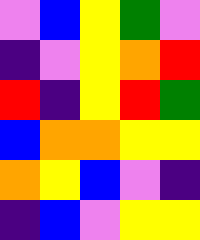[["violet", "blue", "yellow", "green", "violet"], ["indigo", "violet", "yellow", "orange", "red"], ["red", "indigo", "yellow", "red", "green"], ["blue", "orange", "orange", "yellow", "yellow"], ["orange", "yellow", "blue", "violet", "indigo"], ["indigo", "blue", "violet", "yellow", "yellow"]]